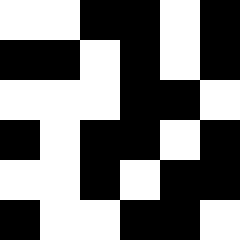[["white", "white", "black", "black", "white", "black"], ["black", "black", "white", "black", "white", "black"], ["white", "white", "white", "black", "black", "white"], ["black", "white", "black", "black", "white", "black"], ["white", "white", "black", "white", "black", "black"], ["black", "white", "white", "black", "black", "white"]]